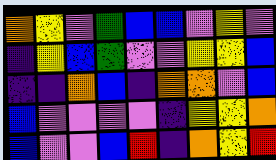[["orange", "yellow", "violet", "green", "blue", "blue", "violet", "yellow", "violet"], ["indigo", "yellow", "blue", "green", "violet", "violet", "yellow", "yellow", "blue"], ["indigo", "indigo", "orange", "blue", "indigo", "orange", "orange", "violet", "blue"], ["blue", "violet", "violet", "violet", "violet", "indigo", "yellow", "yellow", "orange"], ["blue", "violet", "violet", "blue", "red", "indigo", "orange", "yellow", "red"]]